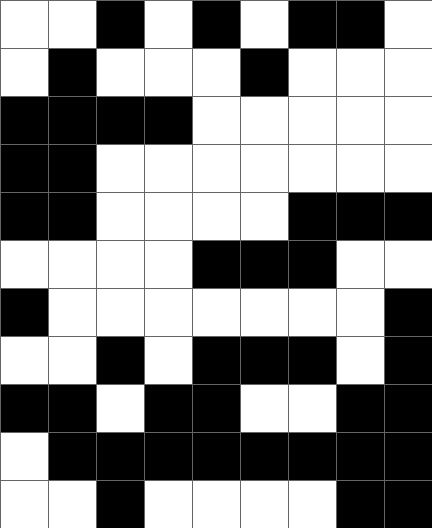[["white", "white", "black", "white", "black", "white", "black", "black", "white"], ["white", "black", "white", "white", "white", "black", "white", "white", "white"], ["black", "black", "black", "black", "white", "white", "white", "white", "white"], ["black", "black", "white", "white", "white", "white", "white", "white", "white"], ["black", "black", "white", "white", "white", "white", "black", "black", "black"], ["white", "white", "white", "white", "black", "black", "black", "white", "white"], ["black", "white", "white", "white", "white", "white", "white", "white", "black"], ["white", "white", "black", "white", "black", "black", "black", "white", "black"], ["black", "black", "white", "black", "black", "white", "white", "black", "black"], ["white", "black", "black", "black", "black", "black", "black", "black", "black"], ["white", "white", "black", "white", "white", "white", "white", "black", "black"]]